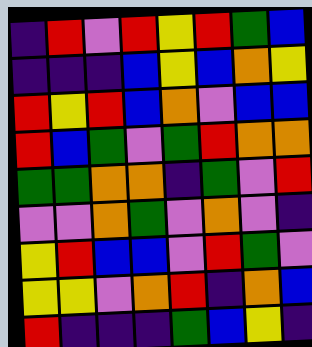[["indigo", "red", "violet", "red", "yellow", "red", "green", "blue"], ["indigo", "indigo", "indigo", "blue", "yellow", "blue", "orange", "yellow"], ["red", "yellow", "red", "blue", "orange", "violet", "blue", "blue"], ["red", "blue", "green", "violet", "green", "red", "orange", "orange"], ["green", "green", "orange", "orange", "indigo", "green", "violet", "red"], ["violet", "violet", "orange", "green", "violet", "orange", "violet", "indigo"], ["yellow", "red", "blue", "blue", "violet", "red", "green", "violet"], ["yellow", "yellow", "violet", "orange", "red", "indigo", "orange", "blue"], ["red", "indigo", "indigo", "indigo", "green", "blue", "yellow", "indigo"]]